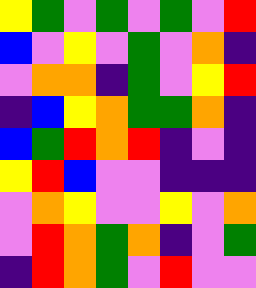[["yellow", "green", "violet", "green", "violet", "green", "violet", "red"], ["blue", "violet", "yellow", "violet", "green", "violet", "orange", "indigo"], ["violet", "orange", "orange", "indigo", "green", "violet", "yellow", "red"], ["indigo", "blue", "yellow", "orange", "green", "green", "orange", "indigo"], ["blue", "green", "red", "orange", "red", "indigo", "violet", "indigo"], ["yellow", "red", "blue", "violet", "violet", "indigo", "indigo", "indigo"], ["violet", "orange", "yellow", "violet", "violet", "yellow", "violet", "orange"], ["violet", "red", "orange", "green", "orange", "indigo", "violet", "green"], ["indigo", "red", "orange", "green", "violet", "red", "violet", "violet"]]